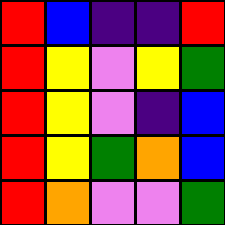[["red", "blue", "indigo", "indigo", "red"], ["red", "yellow", "violet", "yellow", "green"], ["red", "yellow", "violet", "indigo", "blue"], ["red", "yellow", "green", "orange", "blue"], ["red", "orange", "violet", "violet", "green"]]